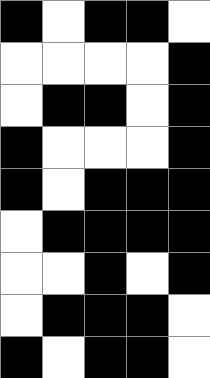[["black", "white", "black", "black", "white"], ["white", "white", "white", "white", "black"], ["white", "black", "black", "white", "black"], ["black", "white", "white", "white", "black"], ["black", "white", "black", "black", "black"], ["white", "black", "black", "black", "black"], ["white", "white", "black", "white", "black"], ["white", "black", "black", "black", "white"], ["black", "white", "black", "black", "white"]]